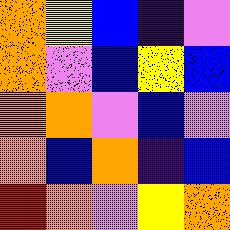[["orange", "yellow", "blue", "indigo", "violet"], ["orange", "violet", "blue", "yellow", "blue"], ["orange", "orange", "violet", "blue", "violet"], ["orange", "blue", "orange", "indigo", "blue"], ["red", "orange", "violet", "yellow", "orange"]]